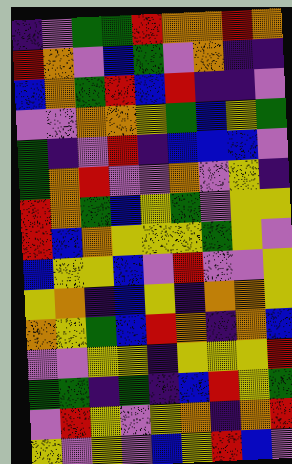[["indigo", "violet", "green", "green", "red", "orange", "orange", "red", "orange"], ["red", "orange", "violet", "blue", "green", "violet", "orange", "indigo", "indigo"], ["blue", "orange", "green", "red", "blue", "red", "indigo", "indigo", "violet"], ["violet", "violet", "orange", "orange", "yellow", "green", "blue", "yellow", "green"], ["green", "indigo", "violet", "red", "indigo", "blue", "blue", "blue", "violet"], ["green", "orange", "red", "violet", "violet", "orange", "violet", "yellow", "indigo"], ["red", "orange", "green", "blue", "yellow", "green", "violet", "yellow", "yellow"], ["red", "blue", "orange", "yellow", "yellow", "yellow", "green", "yellow", "violet"], ["blue", "yellow", "yellow", "blue", "violet", "red", "violet", "violet", "yellow"], ["yellow", "orange", "indigo", "blue", "yellow", "indigo", "orange", "orange", "yellow"], ["orange", "yellow", "green", "blue", "red", "orange", "indigo", "orange", "blue"], ["violet", "violet", "yellow", "yellow", "indigo", "yellow", "yellow", "yellow", "red"], ["green", "green", "indigo", "green", "indigo", "blue", "red", "yellow", "green"], ["violet", "red", "yellow", "violet", "yellow", "orange", "indigo", "orange", "red"], ["yellow", "violet", "yellow", "violet", "blue", "yellow", "red", "blue", "violet"]]